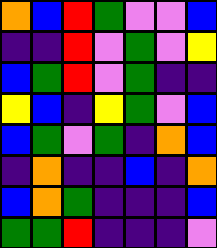[["orange", "blue", "red", "green", "violet", "violet", "blue"], ["indigo", "indigo", "red", "violet", "green", "violet", "yellow"], ["blue", "green", "red", "violet", "green", "indigo", "indigo"], ["yellow", "blue", "indigo", "yellow", "green", "violet", "blue"], ["blue", "green", "violet", "green", "indigo", "orange", "blue"], ["indigo", "orange", "indigo", "indigo", "blue", "indigo", "orange"], ["blue", "orange", "green", "indigo", "indigo", "indigo", "blue"], ["green", "green", "red", "indigo", "indigo", "indigo", "violet"]]